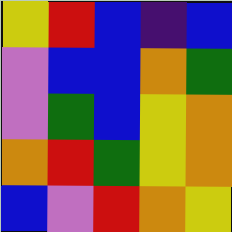[["yellow", "red", "blue", "indigo", "blue"], ["violet", "blue", "blue", "orange", "green"], ["violet", "green", "blue", "yellow", "orange"], ["orange", "red", "green", "yellow", "orange"], ["blue", "violet", "red", "orange", "yellow"]]